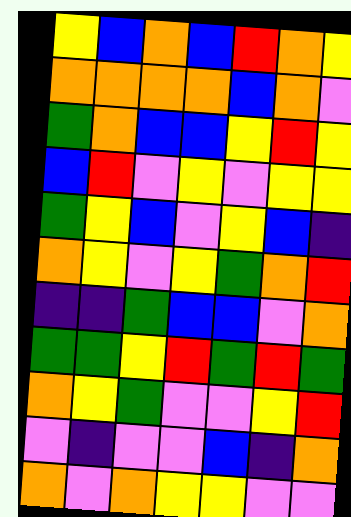[["yellow", "blue", "orange", "blue", "red", "orange", "yellow"], ["orange", "orange", "orange", "orange", "blue", "orange", "violet"], ["green", "orange", "blue", "blue", "yellow", "red", "yellow"], ["blue", "red", "violet", "yellow", "violet", "yellow", "yellow"], ["green", "yellow", "blue", "violet", "yellow", "blue", "indigo"], ["orange", "yellow", "violet", "yellow", "green", "orange", "red"], ["indigo", "indigo", "green", "blue", "blue", "violet", "orange"], ["green", "green", "yellow", "red", "green", "red", "green"], ["orange", "yellow", "green", "violet", "violet", "yellow", "red"], ["violet", "indigo", "violet", "violet", "blue", "indigo", "orange"], ["orange", "violet", "orange", "yellow", "yellow", "violet", "violet"]]